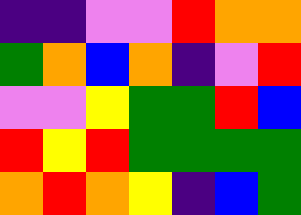[["indigo", "indigo", "violet", "violet", "red", "orange", "orange"], ["green", "orange", "blue", "orange", "indigo", "violet", "red"], ["violet", "violet", "yellow", "green", "green", "red", "blue"], ["red", "yellow", "red", "green", "green", "green", "green"], ["orange", "red", "orange", "yellow", "indigo", "blue", "green"]]